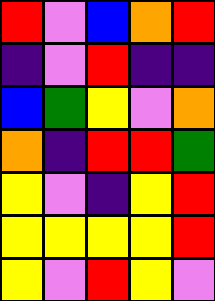[["red", "violet", "blue", "orange", "red"], ["indigo", "violet", "red", "indigo", "indigo"], ["blue", "green", "yellow", "violet", "orange"], ["orange", "indigo", "red", "red", "green"], ["yellow", "violet", "indigo", "yellow", "red"], ["yellow", "yellow", "yellow", "yellow", "red"], ["yellow", "violet", "red", "yellow", "violet"]]